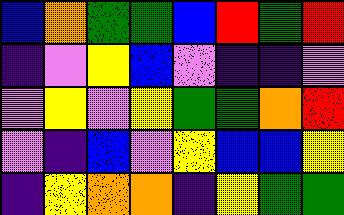[["blue", "orange", "green", "green", "blue", "red", "green", "red"], ["indigo", "violet", "yellow", "blue", "violet", "indigo", "indigo", "violet"], ["violet", "yellow", "violet", "yellow", "green", "green", "orange", "red"], ["violet", "indigo", "blue", "violet", "yellow", "blue", "blue", "yellow"], ["indigo", "yellow", "orange", "orange", "indigo", "yellow", "green", "green"]]